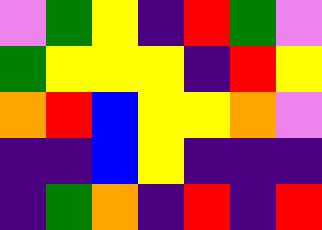[["violet", "green", "yellow", "indigo", "red", "green", "violet"], ["green", "yellow", "yellow", "yellow", "indigo", "red", "yellow"], ["orange", "red", "blue", "yellow", "yellow", "orange", "violet"], ["indigo", "indigo", "blue", "yellow", "indigo", "indigo", "indigo"], ["indigo", "green", "orange", "indigo", "red", "indigo", "red"]]